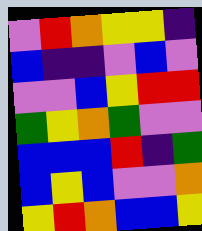[["violet", "red", "orange", "yellow", "yellow", "indigo"], ["blue", "indigo", "indigo", "violet", "blue", "violet"], ["violet", "violet", "blue", "yellow", "red", "red"], ["green", "yellow", "orange", "green", "violet", "violet"], ["blue", "blue", "blue", "red", "indigo", "green"], ["blue", "yellow", "blue", "violet", "violet", "orange"], ["yellow", "red", "orange", "blue", "blue", "yellow"]]